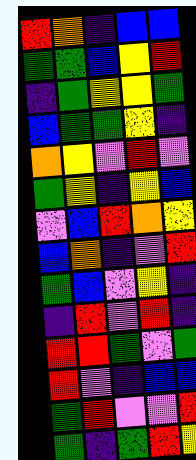[["red", "orange", "indigo", "blue", "blue"], ["green", "green", "blue", "yellow", "red"], ["indigo", "green", "yellow", "yellow", "green"], ["blue", "green", "green", "yellow", "indigo"], ["orange", "yellow", "violet", "red", "violet"], ["green", "yellow", "indigo", "yellow", "blue"], ["violet", "blue", "red", "orange", "yellow"], ["blue", "orange", "indigo", "violet", "red"], ["green", "blue", "violet", "yellow", "indigo"], ["indigo", "red", "violet", "red", "indigo"], ["red", "red", "green", "violet", "green"], ["red", "violet", "indigo", "blue", "blue"], ["green", "red", "violet", "violet", "red"], ["green", "indigo", "green", "red", "yellow"]]